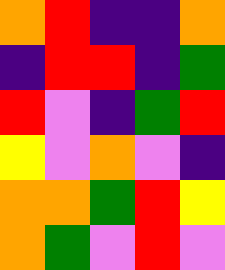[["orange", "red", "indigo", "indigo", "orange"], ["indigo", "red", "red", "indigo", "green"], ["red", "violet", "indigo", "green", "red"], ["yellow", "violet", "orange", "violet", "indigo"], ["orange", "orange", "green", "red", "yellow"], ["orange", "green", "violet", "red", "violet"]]